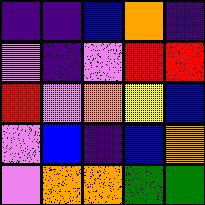[["indigo", "indigo", "blue", "orange", "indigo"], ["violet", "indigo", "violet", "red", "red"], ["red", "violet", "orange", "yellow", "blue"], ["violet", "blue", "indigo", "blue", "orange"], ["violet", "orange", "orange", "green", "green"]]